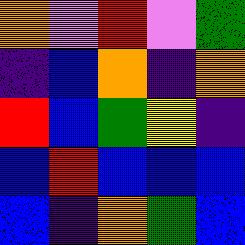[["orange", "violet", "red", "violet", "green"], ["indigo", "blue", "orange", "indigo", "orange"], ["red", "blue", "green", "yellow", "indigo"], ["blue", "red", "blue", "blue", "blue"], ["blue", "indigo", "orange", "green", "blue"]]